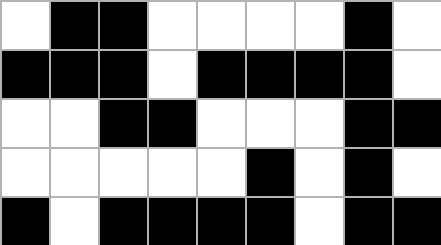[["white", "black", "black", "white", "white", "white", "white", "black", "white"], ["black", "black", "black", "white", "black", "black", "black", "black", "white"], ["white", "white", "black", "black", "white", "white", "white", "black", "black"], ["white", "white", "white", "white", "white", "black", "white", "black", "white"], ["black", "white", "black", "black", "black", "black", "white", "black", "black"]]